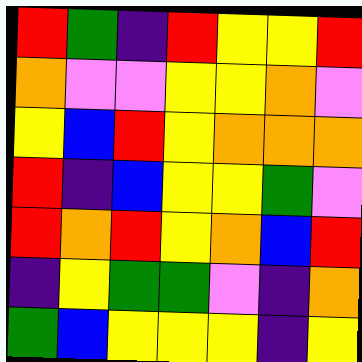[["red", "green", "indigo", "red", "yellow", "yellow", "red"], ["orange", "violet", "violet", "yellow", "yellow", "orange", "violet"], ["yellow", "blue", "red", "yellow", "orange", "orange", "orange"], ["red", "indigo", "blue", "yellow", "yellow", "green", "violet"], ["red", "orange", "red", "yellow", "orange", "blue", "red"], ["indigo", "yellow", "green", "green", "violet", "indigo", "orange"], ["green", "blue", "yellow", "yellow", "yellow", "indigo", "yellow"]]